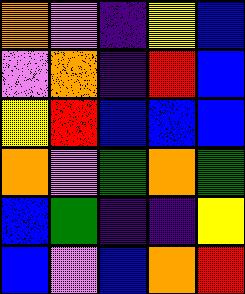[["orange", "violet", "indigo", "yellow", "blue"], ["violet", "orange", "indigo", "red", "blue"], ["yellow", "red", "blue", "blue", "blue"], ["orange", "violet", "green", "orange", "green"], ["blue", "green", "indigo", "indigo", "yellow"], ["blue", "violet", "blue", "orange", "red"]]